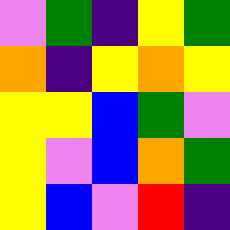[["violet", "green", "indigo", "yellow", "green"], ["orange", "indigo", "yellow", "orange", "yellow"], ["yellow", "yellow", "blue", "green", "violet"], ["yellow", "violet", "blue", "orange", "green"], ["yellow", "blue", "violet", "red", "indigo"]]